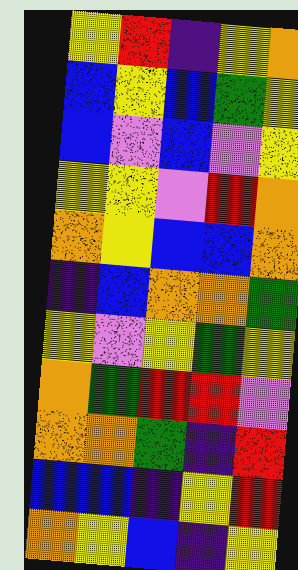[["yellow", "red", "indigo", "yellow", "orange"], ["blue", "yellow", "blue", "green", "yellow"], ["blue", "violet", "blue", "violet", "yellow"], ["yellow", "yellow", "violet", "red", "orange"], ["orange", "yellow", "blue", "blue", "orange"], ["indigo", "blue", "orange", "orange", "green"], ["yellow", "violet", "yellow", "green", "yellow"], ["orange", "green", "red", "red", "violet"], ["orange", "orange", "green", "indigo", "red"], ["blue", "blue", "indigo", "yellow", "red"], ["orange", "yellow", "blue", "indigo", "yellow"]]